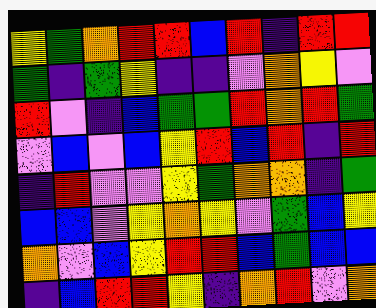[["yellow", "green", "orange", "red", "red", "blue", "red", "indigo", "red", "red"], ["green", "indigo", "green", "yellow", "indigo", "indigo", "violet", "orange", "yellow", "violet"], ["red", "violet", "indigo", "blue", "green", "green", "red", "orange", "red", "green"], ["violet", "blue", "violet", "blue", "yellow", "red", "blue", "red", "indigo", "red"], ["indigo", "red", "violet", "violet", "yellow", "green", "orange", "orange", "indigo", "green"], ["blue", "blue", "violet", "yellow", "orange", "yellow", "violet", "green", "blue", "yellow"], ["orange", "violet", "blue", "yellow", "red", "red", "blue", "green", "blue", "blue"], ["indigo", "blue", "red", "red", "yellow", "indigo", "orange", "red", "violet", "orange"]]